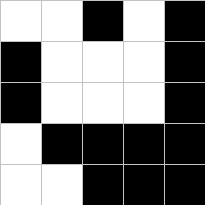[["white", "white", "black", "white", "black"], ["black", "white", "white", "white", "black"], ["black", "white", "white", "white", "black"], ["white", "black", "black", "black", "black"], ["white", "white", "black", "black", "black"]]